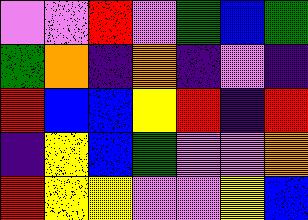[["violet", "violet", "red", "violet", "green", "blue", "green"], ["green", "orange", "indigo", "orange", "indigo", "violet", "indigo"], ["red", "blue", "blue", "yellow", "red", "indigo", "red"], ["indigo", "yellow", "blue", "green", "violet", "violet", "orange"], ["red", "yellow", "yellow", "violet", "violet", "yellow", "blue"]]